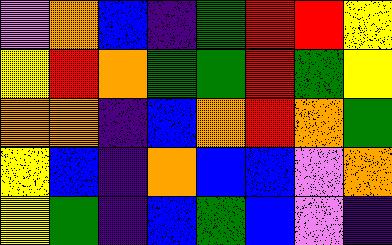[["violet", "orange", "blue", "indigo", "green", "red", "red", "yellow"], ["yellow", "red", "orange", "green", "green", "red", "green", "yellow"], ["orange", "orange", "indigo", "blue", "orange", "red", "orange", "green"], ["yellow", "blue", "indigo", "orange", "blue", "blue", "violet", "orange"], ["yellow", "green", "indigo", "blue", "green", "blue", "violet", "indigo"]]